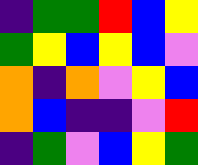[["indigo", "green", "green", "red", "blue", "yellow"], ["green", "yellow", "blue", "yellow", "blue", "violet"], ["orange", "indigo", "orange", "violet", "yellow", "blue"], ["orange", "blue", "indigo", "indigo", "violet", "red"], ["indigo", "green", "violet", "blue", "yellow", "green"]]